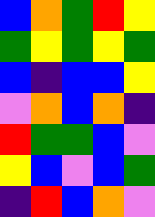[["blue", "orange", "green", "red", "yellow"], ["green", "yellow", "green", "yellow", "green"], ["blue", "indigo", "blue", "blue", "yellow"], ["violet", "orange", "blue", "orange", "indigo"], ["red", "green", "green", "blue", "violet"], ["yellow", "blue", "violet", "blue", "green"], ["indigo", "red", "blue", "orange", "violet"]]